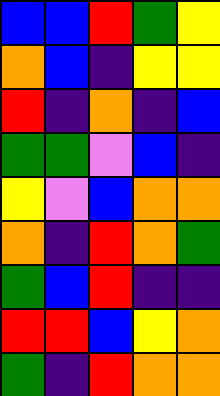[["blue", "blue", "red", "green", "yellow"], ["orange", "blue", "indigo", "yellow", "yellow"], ["red", "indigo", "orange", "indigo", "blue"], ["green", "green", "violet", "blue", "indigo"], ["yellow", "violet", "blue", "orange", "orange"], ["orange", "indigo", "red", "orange", "green"], ["green", "blue", "red", "indigo", "indigo"], ["red", "red", "blue", "yellow", "orange"], ["green", "indigo", "red", "orange", "orange"]]